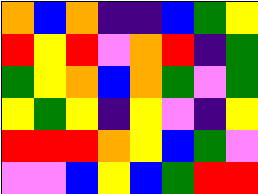[["orange", "blue", "orange", "indigo", "indigo", "blue", "green", "yellow"], ["red", "yellow", "red", "violet", "orange", "red", "indigo", "green"], ["green", "yellow", "orange", "blue", "orange", "green", "violet", "green"], ["yellow", "green", "yellow", "indigo", "yellow", "violet", "indigo", "yellow"], ["red", "red", "red", "orange", "yellow", "blue", "green", "violet"], ["violet", "violet", "blue", "yellow", "blue", "green", "red", "red"]]